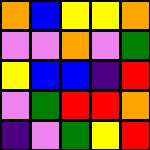[["orange", "blue", "yellow", "yellow", "orange"], ["violet", "violet", "orange", "violet", "green"], ["yellow", "blue", "blue", "indigo", "red"], ["violet", "green", "red", "red", "orange"], ["indigo", "violet", "green", "yellow", "red"]]